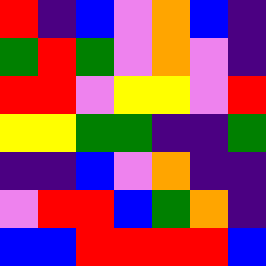[["red", "indigo", "blue", "violet", "orange", "blue", "indigo"], ["green", "red", "green", "violet", "orange", "violet", "indigo"], ["red", "red", "violet", "yellow", "yellow", "violet", "red"], ["yellow", "yellow", "green", "green", "indigo", "indigo", "green"], ["indigo", "indigo", "blue", "violet", "orange", "indigo", "indigo"], ["violet", "red", "red", "blue", "green", "orange", "indigo"], ["blue", "blue", "red", "red", "red", "red", "blue"]]